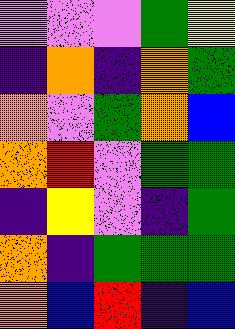[["violet", "violet", "violet", "green", "yellow"], ["indigo", "orange", "indigo", "orange", "green"], ["orange", "violet", "green", "orange", "blue"], ["orange", "red", "violet", "green", "green"], ["indigo", "yellow", "violet", "indigo", "green"], ["orange", "indigo", "green", "green", "green"], ["orange", "blue", "red", "indigo", "blue"]]